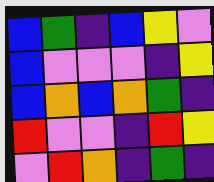[["blue", "green", "indigo", "blue", "yellow", "violet"], ["blue", "violet", "violet", "violet", "indigo", "yellow"], ["blue", "orange", "blue", "orange", "green", "indigo"], ["red", "violet", "violet", "indigo", "red", "yellow"], ["violet", "red", "orange", "indigo", "green", "indigo"]]